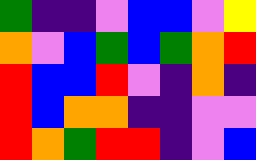[["green", "indigo", "indigo", "violet", "blue", "blue", "violet", "yellow"], ["orange", "violet", "blue", "green", "blue", "green", "orange", "red"], ["red", "blue", "blue", "red", "violet", "indigo", "orange", "indigo"], ["red", "blue", "orange", "orange", "indigo", "indigo", "violet", "violet"], ["red", "orange", "green", "red", "red", "indigo", "violet", "blue"]]